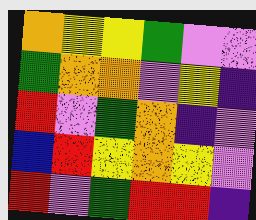[["orange", "yellow", "yellow", "green", "violet", "violet"], ["green", "orange", "orange", "violet", "yellow", "indigo"], ["red", "violet", "green", "orange", "indigo", "violet"], ["blue", "red", "yellow", "orange", "yellow", "violet"], ["red", "violet", "green", "red", "red", "indigo"]]